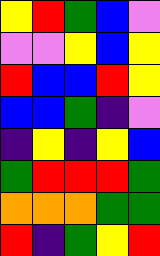[["yellow", "red", "green", "blue", "violet"], ["violet", "violet", "yellow", "blue", "yellow"], ["red", "blue", "blue", "red", "yellow"], ["blue", "blue", "green", "indigo", "violet"], ["indigo", "yellow", "indigo", "yellow", "blue"], ["green", "red", "red", "red", "green"], ["orange", "orange", "orange", "green", "green"], ["red", "indigo", "green", "yellow", "red"]]